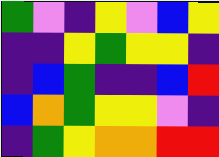[["green", "violet", "indigo", "yellow", "violet", "blue", "yellow"], ["indigo", "indigo", "yellow", "green", "yellow", "yellow", "indigo"], ["indigo", "blue", "green", "indigo", "indigo", "blue", "red"], ["blue", "orange", "green", "yellow", "yellow", "violet", "indigo"], ["indigo", "green", "yellow", "orange", "orange", "red", "red"]]